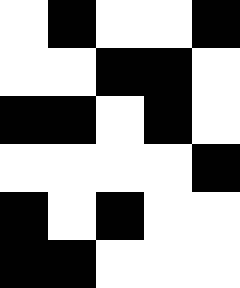[["white", "black", "white", "white", "black"], ["white", "white", "black", "black", "white"], ["black", "black", "white", "black", "white"], ["white", "white", "white", "white", "black"], ["black", "white", "black", "white", "white"], ["black", "black", "white", "white", "white"]]